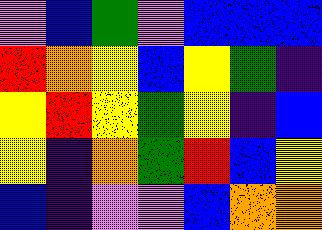[["violet", "blue", "green", "violet", "blue", "blue", "blue"], ["red", "orange", "yellow", "blue", "yellow", "green", "indigo"], ["yellow", "red", "yellow", "green", "yellow", "indigo", "blue"], ["yellow", "indigo", "orange", "green", "red", "blue", "yellow"], ["blue", "indigo", "violet", "violet", "blue", "orange", "orange"]]